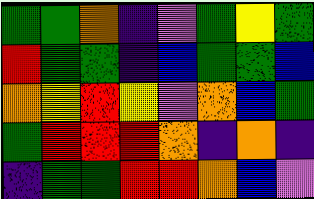[["green", "green", "orange", "indigo", "violet", "green", "yellow", "green"], ["red", "green", "green", "indigo", "blue", "green", "green", "blue"], ["orange", "yellow", "red", "yellow", "violet", "orange", "blue", "green"], ["green", "red", "red", "red", "orange", "indigo", "orange", "indigo"], ["indigo", "green", "green", "red", "red", "orange", "blue", "violet"]]